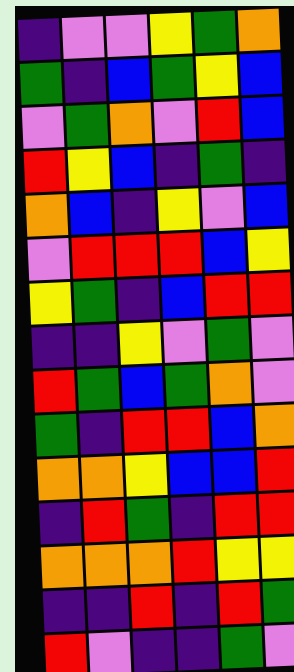[["indigo", "violet", "violet", "yellow", "green", "orange"], ["green", "indigo", "blue", "green", "yellow", "blue"], ["violet", "green", "orange", "violet", "red", "blue"], ["red", "yellow", "blue", "indigo", "green", "indigo"], ["orange", "blue", "indigo", "yellow", "violet", "blue"], ["violet", "red", "red", "red", "blue", "yellow"], ["yellow", "green", "indigo", "blue", "red", "red"], ["indigo", "indigo", "yellow", "violet", "green", "violet"], ["red", "green", "blue", "green", "orange", "violet"], ["green", "indigo", "red", "red", "blue", "orange"], ["orange", "orange", "yellow", "blue", "blue", "red"], ["indigo", "red", "green", "indigo", "red", "red"], ["orange", "orange", "orange", "red", "yellow", "yellow"], ["indigo", "indigo", "red", "indigo", "red", "green"], ["red", "violet", "indigo", "indigo", "green", "violet"]]